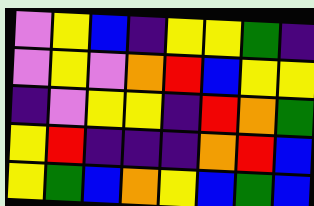[["violet", "yellow", "blue", "indigo", "yellow", "yellow", "green", "indigo"], ["violet", "yellow", "violet", "orange", "red", "blue", "yellow", "yellow"], ["indigo", "violet", "yellow", "yellow", "indigo", "red", "orange", "green"], ["yellow", "red", "indigo", "indigo", "indigo", "orange", "red", "blue"], ["yellow", "green", "blue", "orange", "yellow", "blue", "green", "blue"]]